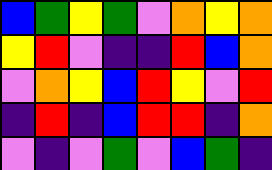[["blue", "green", "yellow", "green", "violet", "orange", "yellow", "orange"], ["yellow", "red", "violet", "indigo", "indigo", "red", "blue", "orange"], ["violet", "orange", "yellow", "blue", "red", "yellow", "violet", "red"], ["indigo", "red", "indigo", "blue", "red", "red", "indigo", "orange"], ["violet", "indigo", "violet", "green", "violet", "blue", "green", "indigo"]]